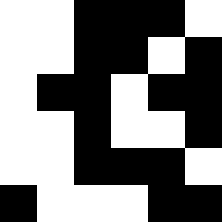[["white", "white", "black", "black", "black", "white"], ["white", "white", "black", "black", "white", "black"], ["white", "black", "black", "white", "black", "black"], ["white", "white", "black", "white", "white", "black"], ["white", "white", "black", "black", "black", "white"], ["black", "white", "white", "white", "black", "black"]]